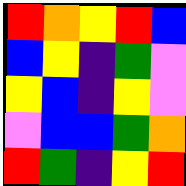[["red", "orange", "yellow", "red", "blue"], ["blue", "yellow", "indigo", "green", "violet"], ["yellow", "blue", "indigo", "yellow", "violet"], ["violet", "blue", "blue", "green", "orange"], ["red", "green", "indigo", "yellow", "red"]]